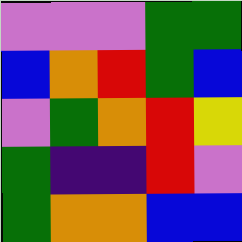[["violet", "violet", "violet", "green", "green"], ["blue", "orange", "red", "green", "blue"], ["violet", "green", "orange", "red", "yellow"], ["green", "indigo", "indigo", "red", "violet"], ["green", "orange", "orange", "blue", "blue"]]